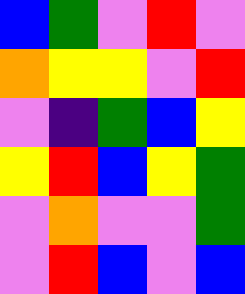[["blue", "green", "violet", "red", "violet"], ["orange", "yellow", "yellow", "violet", "red"], ["violet", "indigo", "green", "blue", "yellow"], ["yellow", "red", "blue", "yellow", "green"], ["violet", "orange", "violet", "violet", "green"], ["violet", "red", "blue", "violet", "blue"]]